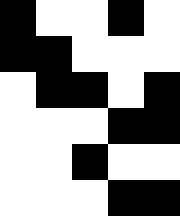[["black", "white", "white", "black", "white"], ["black", "black", "white", "white", "white"], ["white", "black", "black", "white", "black"], ["white", "white", "white", "black", "black"], ["white", "white", "black", "white", "white"], ["white", "white", "white", "black", "black"]]